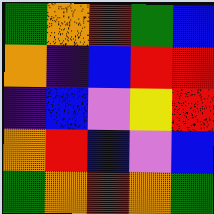[["green", "orange", "red", "green", "blue"], ["orange", "indigo", "blue", "red", "red"], ["indigo", "blue", "violet", "yellow", "red"], ["orange", "red", "blue", "violet", "blue"], ["green", "orange", "red", "orange", "green"]]